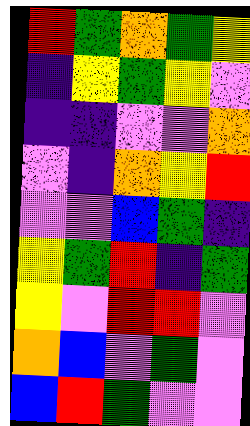[["red", "green", "orange", "green", "yellow"], ["indigo", "yellow", "green", "yellow", "violet"], ["indigo", "indigo", "violet", "violet", "orange"], ["violet", "indigo", "orange", "yellow", "red"], ["violet", "violet", "blue", "green", "indigo"], ["yellow", "green", "red", "indigo", "green"], ["yellow", "violet", "red", "red", "violet"], ["orange", "blue", "violet", "green", "violet"], ["blue", "red", "green", "violet", "violet"]]